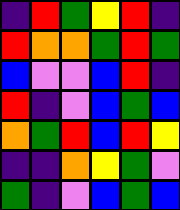[["indigo", "red", "green", "yellow", "red", "indigo"], ["red", "orange", "orange", "green", "red", "green"], ["blue", "violet", "violet", "blue", "red", "indigo"], ["red", "indigo", "violet", "blue", "green", "blue"], ["orange", "green", "red", "blue", "red", "yellow"], ["indigo", "indigo", "orange", "yellow", "green", "violet"], ["green", "indigo", "violet", "blue", "green", "blue"]]